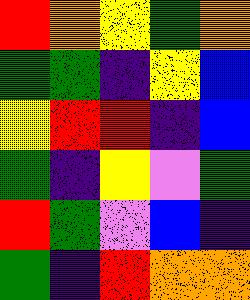[["red", "orange", "yellow", "green", "orange"], ["green", "green", "indigo", "yellow", "blue"], ["yellow", "red", "red", "indigo", "blue"], ["green", "indigo", "yellow", "violet", "green"], ["red", "green", "violet", "blue", "indigo"], ["green", "indigo", "red", "orange", "orange"]]